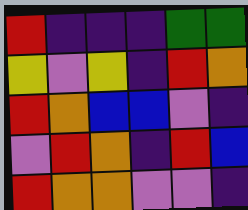[["red", "indigo", "indigo", "indigo", "green", "green"], ["yellow", "violet", "yellow", "indigo", "red", "orange"], ["red", "orange", "blue", "blue", "violet", "indigo"], ["violet", "red", "orange", "indigo", "red", "blue"], ["red", "orange", "orange", "violet", "violet", "indigo"]]